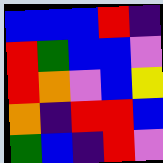[["blue", "blue", "blue", "red", "indigo"], ["red", "green", "blue", "blue", "violet"], ["red", "orange", "violet", "blue", "yellow"], ["orange", "indigo", "red", "red", "blue"], ["green", "blue", "indigo", "red", "violet"]]